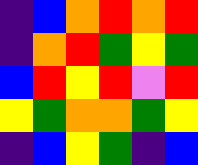[["indigo", "blue", "orange", "red", "orange", "red"], ["indigo", "orange", "red", "green", "yellow", "green"], ["blue", "red", "yellow", "red", "violet", "red"], ["yellow", "green", "orange", "orange", "green", "yellow"], ["indigo", "blue", "yellow", "green", "indigo", "blue"]]